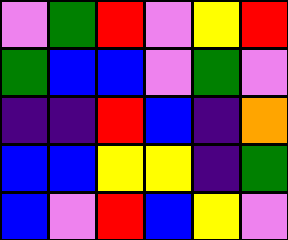[["violet", "green", "red", "violet", "yellow", "red"], ["green", "blue", "blue", "violet", "green", "violet"], ["indigo", "indigo", "red", "blue", "indigo", "orange"], ["blue", "blue", "yellow", "yellow", "indigo", "green"], ["blue", "violet", "red", "blue", "yellow", "violet"]]